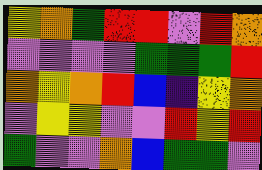[["yellow", "orange", "green", "red", "red", "violet", "red", "orange"], ["violet", "violet", "violet", "violet", "green", "green", "green", "red"], ["orange", "yellow", "orange", "red", "blue", "indigo", "yellow", "orange"], ["violet", "yellow", "yellow", "violet", "violet", "red", "yellow", "red"], ["green", "violet", "violet", "orange", "blue", "green", "green", "violet"]]